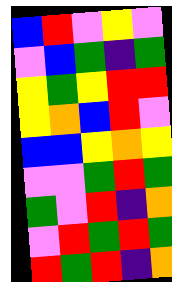[["blue", "red", "violet", "yellow", "violet"], ["violet", "blue", "green", "indigo", "green"], ["yellow", "green", "yellow", "red", "red"], ["yellow", "orange", "blue", "red", "violet"], ["blue", "blue", "yellow", "orange", "yellow"], ["violet", "violet", "green", "red", "green"], ["green", "violet", "red", "indigo", "orange"], ["violet", "red", "green", "red", "green"], ["red", "green", "red", "indigo", "orange"]]